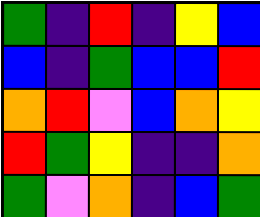[["green", "indigo", "red", "indigo", "yellow", "blue"], ["blue", "indigo", "green", "blue", "blue", "red"], ["orange", "red", "violet", "blue", "orange", "yellow"], ["red", "green", "yellow", "indigo", "indigo", "orange"], ["green", "violet", "orange", "indigo", "blue", "green"]]